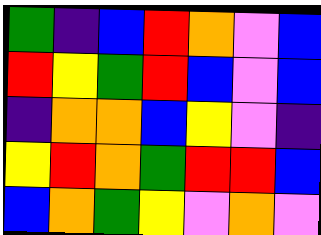[["green", "indigo", "blue", "red", "orange", "violet", "blue"], ["red", "yellow", "green", "red", "blue", "violet", "blue"], ["indigo", "orange", "orange", "blue", "yellow", "violet", "indigo"], ["yellow", "red", "orange", "green", "red", "red", "blue"], ["blue", "orange", "green", "yellow", "violet", "orange", "violet"]]